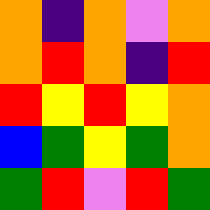[["orange", "indigo", "orange", "violet", "orange"], ["orange", "red", "orange", "indigo", "red"], ["red", "yellow", "red", "yellow", "orange"], ["blue", "green", "yellow", "green", "orange"], ["green", "red", "violet", "red", "green"]]